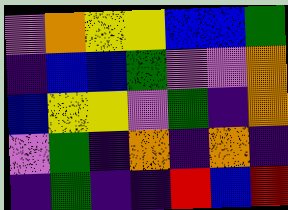[["violet", "orange", "yellow", "yellow", "blue", "blue", "green"], ["indigo", "blue", "blue", "green", "violet", "violet", "orange"], ["blue", "yellow", "yellow", "violet", "green", "indigo", "orange"], ["violet", "green", "indigo", "orange", "indigo", "orange", "indigo"], ["indigo", "green", "indigo", "indigo", "red", "blue", "red"]]